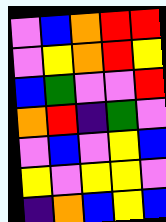[["violet", "blue", "orange", "red", "red"], ["violet", "yellow", "orange", "red", "yellow"], ["blue", "green", "violet", "violet", "red"], ["orange", "red", "indigo", "green", "violet"], ["violet", "blue", "violet", "yellow", "blue"], ["yellow", "violet", "yellow", "yellow", "violet"], ["indigo", "orange", "blue", "yellow", "blue"]]